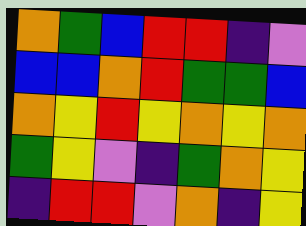[["orange", "green", "blue", "red", "red", "indigo", "violet"], ["blue", "blue", "orange", "red", "green", "green", "blue"], ["orange", "yellow", "red", "yellow", "orange", "yellow", "orange"], ["green", "yellow", "violet", "indigo", "green", "orange", "yellow"], ["indigo", "red", "red", "violet", "orange", "indigo", "yellow"]]